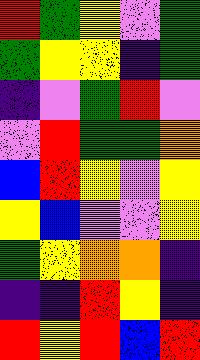[["red", "green", "yellow", "violet", "green"], ["green", "yellow", "yellow", "indigo", "green"], ["indigo", "violet", "green", "red", "violet"], ["violet", "red", "green", "green", "orange"], ["blue", "red", "yellow", "violet", "yellow"], ["yellow", "blue", "violet", "violet", "yellow"], ["green", "yellow", "orange", "orange", "indigo"], ["indigo", "indigo", "red", "yellow", "indigo"], ["red", "yellow", "red", "blue", "red"]]